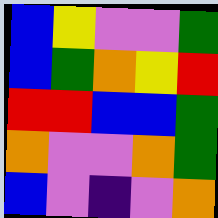[["blue", "yellow", "violet", "violet", "green"], ["blue", "green", "orange", "yellow", "red"], ["red", "red", "blue", "blue", "green"], ["orange", "violet", "violet", "orange", "green"], ["blue", "violet", "indigo", "violet", "orange"]]